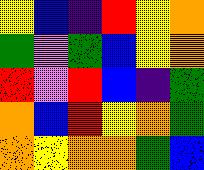[["yellow", "blue", "indigo", "red", "yellow", "orange"], ["green", "violet", "green", "blue", "yellow", "orange"], ["red", "violet", "red", "blue", "indigo", "green"], ["orange", "blue", "red", "yellow", "orange", "green"], ["orange", "yellow", "orange", "orange", "green", "blue"]]